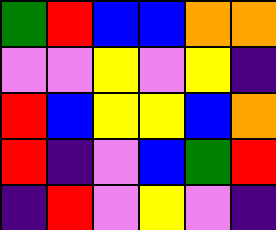[["green", "red", "blue", "blue", "orange", "orange"], ["violet", "violet", "yellow", "violet", "yellow", "indigo"], ["red", "blue", "yellow", "yellow", "blue", "orange"], ["red", "indigo", "violet", "blue", "green", "red"], ["indigo", "red", "violet", "yellow", "violet", "indigo"]]